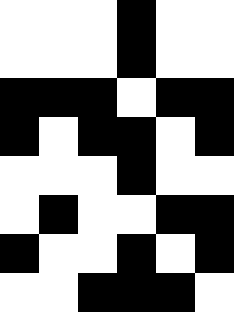[["white", "white", "white", "black", "white", "white"], ["white", "white", "white", "black", "white", "white"], ["black", "black", "black", "white", "black", "black"], ["black", "white", "black", "black", "white", "black"], ["white", "white", "white", "black", "white", "white"], ["white", "black", "white", "white", "black", "black"], ["black", "white", "white", "black", "white", "black"], ["white", "white", "black", "black", "black", "white"]]